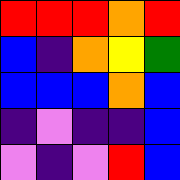[["red", "red", "red", "orange", "red"], ["blue", "indigo", "orange", "yellow", "green"], ["blue", "blue", "blue", "orange", "blue"], ["indigo", "violet", "indigo", "indigo", "blue"], ["violet", "indigo", "violet", "red", "blue"]]